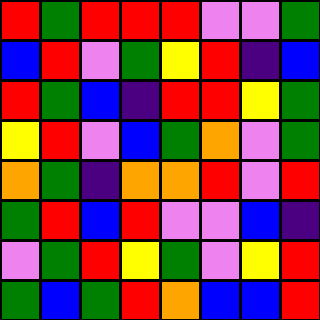[["red", "green", "red", "red", "red", "violet", "violet", "green"], ["blue", "red", "violet", "green", "yellow", "red", "indigo", "blue"], ["red", "green", "blue", "indigo", "red", "red", "yellow", "green"], ["yellow", "red", "violet", "blue", "green", "orange", "violet", "green"], ["orange", "green", "indigo", "orange", "orange", "red", "violet", "red"], ["green", "red", "blue", "red", "violet", "violet", "blue", "indigo"], ["violet", "green", "red", "yellow", "green", "violet", "yellow", "red"], ["green", "blue", "green", "red", "orange", "blue", "blue", "red"]]